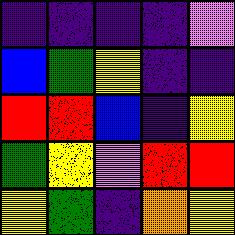[["indigo", "indigo", "indigo", "indigo", "violet"], ["blue", "green", "yellow", "indigo", "indigo"], ["red", "red", "blue", "indigo", "yellow"], ["green", "yellow", "violet", "red", "red"], ["yellow", "green", "indigo", "orange", "yellow"]]